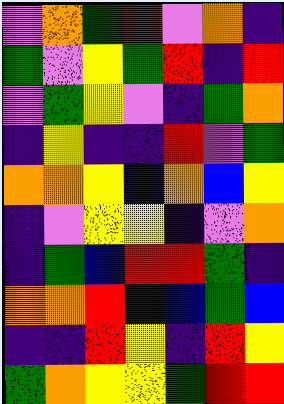[["violet", "orange", "green", "red", "violet", "orange", "indigo"], ["green", "violet", "yellow", "green", "red", "indigo", "red"], ["violet", "green", "yellow", "violet", "indigo", "green", "orange"], ["indigo", "yellow", "indigo", "indigo", "red", "violet", "green"], ["orange", "orange", "yellow", "blue", "orange", "blue", "yellow"], ["indigo", "violet", "yellow", "yellow", "indigo", "violet", "orange"], ["indigo", "green", "blue", "red", "red", "green", "indigo"], ["orange", "orange", "red", "indigo", "blue", "green", "blue"], ["indigo", "indigo", "red", "yellow", "indigo", "red", "yellow"], ["green", "orange", "yellow", "yellow", "green", "red", "red"]]